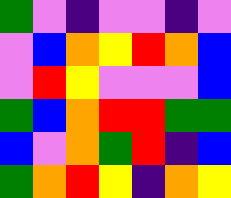[["green", "violet", "indigo", "violet", "violet", "indigo", "violet"], ["violet", "blue", "orange", "yellow", "red", "orange", "blue"], ["violet", "red", "yellow", "violet", "violet", "violet", "blue"], ["green", "blue", "orange", "red", "red", "green", "green"], ["blue", "violet", "orange", "green", "red", "indigo", "blue"], ["green", "orange", "red", "yellow", "indigo", "orange", "yellow"]]